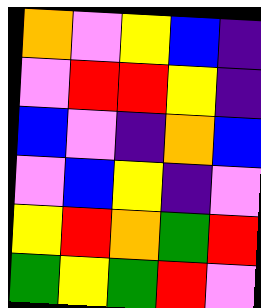[["orange", "violet", "yellow", "blue", "indigo"], ["violet", "red", "red", "yellow", "indigo"], ["blue", "violet", "indigo", "orange", "blue"], ["violet", "blue", "yellow", "indigo", "violet"], ["yellow", "red", "orange", "green", "red"], ["green", "yellow", "green", "red", "violet"]]